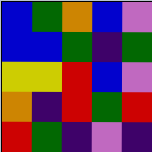[["blue", "green", "orange", "blue", "violet"], ["blue", "blue", "green", "indigo", "green"], ["yellow", "yellow", "red", "blue", "violet"], ["orange", "indigo", "red", "green", "red"], ["red", "green", "indigo", "violet", "indigo"]]